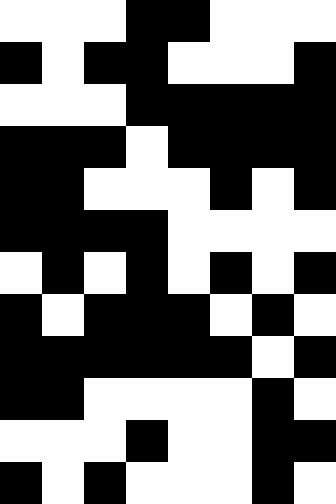[["white", "white", "white", "black", "black", "white", "white", "white"], ["black", "white", "black", "black", "white", "white", "white", "black"], ["white", "white", "white", "black", "black", "black", "black", "black"], ["black", "black", "black", "white", "black", "black", "black", "black"], ["black", "black", "white", "white", "white", "black", "white", "black"], ["black", "black", "black", "black", "white", "white", "white", "white"], ["white", "black", "white", "black", "white", "black", "white", "black"], ["black", "white", "black", "black", "black", "white", "black", "white"], ["black", "black", "black", "black", "black", "black", "white", "black"], ["black", "black", "white", "white", "white", "white", "black", "white"], ["white", "white", "white", "black", "white", "white", "black", "black"], ["black", "white", "black", "white", "white", "white", "black", "white"]]